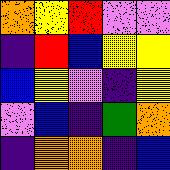[["orange", "yellow", "red", "violet", "violet"], ["indigo", "red", "blue", "yellow", "yellow"], ["blue", "yellow", "violet", "indigo", "yellow"], ["violet", "blue", "indigo", "green", "orange"], ["indigo", "orange", "orange", "indigo", "blue"]]